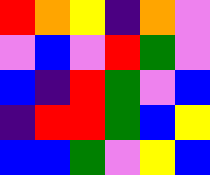[["red", "orange", "yellow", "indigo", "orange", "violet"], ["violet", "blue", "violet", "red", "green", "violet"], ["blue", "indigo", "red", "green", "violet", "blue"], ["indigo", "red", "red", "green", "blue", "yellow"], ["blue", "blue", "green", "violet", "yellow", "blue"]]